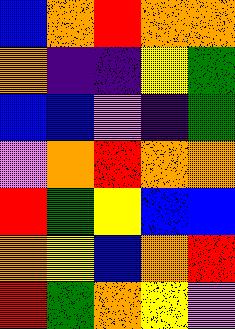[["blue", "orange", "red", "orange", "orange"], ["orange", "indigo", "indigo", "yellow", "green"], ["blue", "blue", "violet", "indigo", "green"], ["violet", "orange", "red", "orange", "orange"], ["red", "green", "yellow", "blue", "blue"], ["orange", "yellow", "blue", "orange", "red"], ["red", "green", "orange", "yellow", "violet"]]